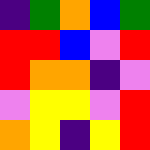[["indigo", "green", "orange", "blue", "green"], ["red", "red", "blue", "violet", "red"], ["red", "orange", "orange", "indigo", "violet"], ["violet", "yellow", "yellow", "violet", "red"], ["orange", "yellow", "indigo", "yellow", "red"]]